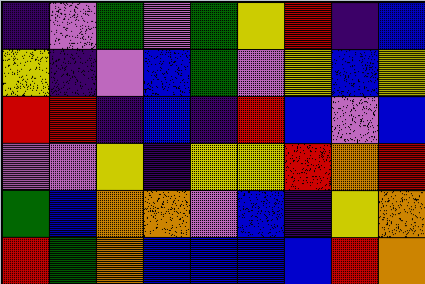[["indigo", "violet", "green", "violet", "green", "yellow", "red", "indigo", "blue"], ["yellow", "indigo", "violet", "blue", "green", "violet", "yellow", "blue", "yellow"], ["red", "red", "indigo", "blue", "indigo", "red", "blue", "violet", "blue"], ["violet", "violet", "yellow", "indigo", "yellow", "yellow", "red", "orange", "red"], ["green", "blue", "orange", "orange", "violet", "blue", "indigo", "yellow", "orange"], ["red", "green", "orange", "blue", "blue", "blue", "blue", "red", "orange"]]